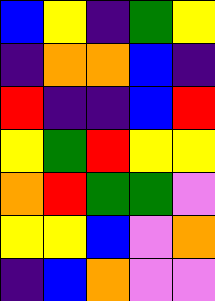[["blue", "yellow", "indigo", "green", "yellow"], ["indigo", "orange", "orange", "blue", "indigo"], ["red", "indigo", "indigo", "blue", "red"], ["yellow", "green", "red", "yellow", "yellow"], ["orange", "red", "green", "green", "violet"], ["yellow", "yellow", "blue", "violet", "orange"], ["indigo", "blue", "orange", "violet", "violet"]]